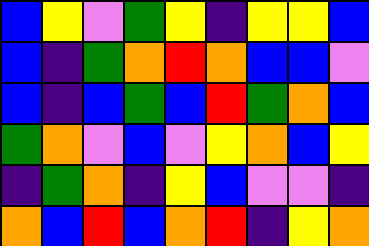[["blue", "yellow", "violet", "green", "yellow", "indigo", "yellow", "yellow", "blue"], ["blue", "indigo", "green", "orange", "red", "orange", "blue", "blue", "violet"], ["blue", "indigo", "blue", "green", "blue", "red", "green", "orange", "blue"], ["green", "orange", "violet", "blue", "violet", "yellow", "orange", "blue", "yellow"], ["indigo", "green", "orange", "indigo", "yellow", "blue", "violet", "violet", "indigo"], ["orange", "blue", "red", "blue", "orange", "red", "indigo", "yellow", "orange"]]